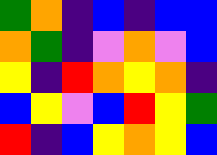[["green", "orange", "indigo", "blue", "indigo", "blue", "blue"], ["orange", "green", "indigo", "violet", "orange", "violet", "blue"], ["yellow", "indigo", "red", "orange", "yellow", "orange", "indigo"], ["blue", "yellow", "violet", "blue", "red", "yellow", "green"], ["red", "indigo", "blue", "yellow", "orange", "yellow", "blue"]]